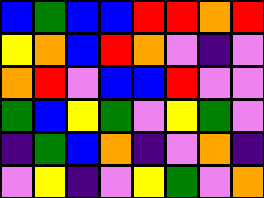[["blue", "green", "blue", "blue", "red", "red", "orange", "red"], ["yellow", "orange", "blue", "red", "orange", "violet", "indigo", "violet"], ["orange", "red", "violet", "blue", "blue", "red", "violet", "violet"], ["green", "blue", "yellow", "green", "violet", "yellow", "green", "violet"], ["indigo", "green", "blue", "orange", "indigo", "violet", "orange", "indigo"], ["violet", "yellow", "indigo", "violet", "yellow", "green", "violet", "orange"]]